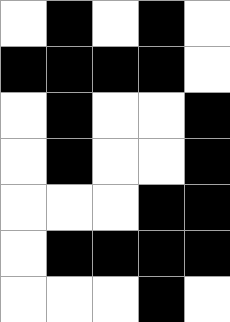[["white", "black", "white", "black", "white"], ["black", "black", "black", "black", "white"], ["white", "black", "white", "white", "black"], ["white", "black", "white", "white", "black"], ["white", "white", "white", "black", "black"], ["white", "black", "black", "black", "black"], ["white", "white", "white", "black", "white"]]